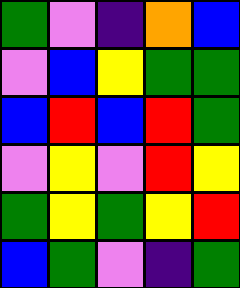[["green", "violet", "indigo", "orange", "blue"], ["violet", "blue", "yellow", "green", "green"], ["blue", "red", "blue", "red", "green"], ["violet", "yellow", "violet", "red", "yellow"], ["green", "yellow", "green", "yellow", "red"], ["blue", "green", "violet", "indigo", "green"]]